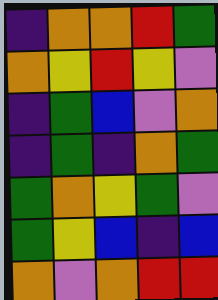[["indigo", "orange", "orange", "red", "green"], ["orange", "yellow", "red", "yellow", "violet"], ["indigo", "green", "blue", "violet", "orange"], ["indigo", "green", "indigo", "orange", "green"], ["green", "orange", "yellow", "green", "violet"], ["green", "yellow", "blue", "indigo", "blue"], ["orange", "violet", "orange", "red", "red"]]